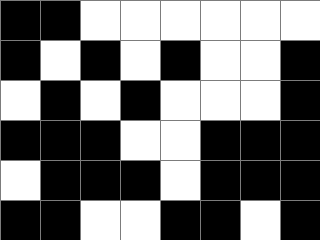[["black", "black", "white", "white", "white", "white", "white", "white"], ["black", "white", "black", "white", "black", "white", "white", "black"], ["white", "black", "white", "black", "white", "white", "white", "black"], ["black", "black", "black", "white", "white", "black", "black", "black"], ["white", "black", "black", "black", "white", "black", "black", "black"], ["black", "black", "white", "white", "black", "black", "white", "black"]]